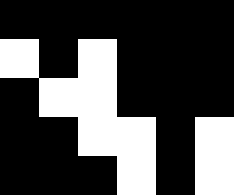[["black", "black", "black", "black", "black", "black"], ["white", "black", "white", "black", "black", "black"], ["black", "white", "white", "black", "black", "black"], ["black", "black", "white", "white", "black", "white"], ["black", "black", "black", "white", "black", "white"]]